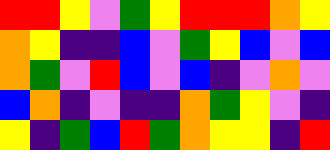[["red", "red", "yellow", "violet", "green", "yellow", "red", "red", "red", "orange", "yellow"], ["orange", "yellow", "indigo", "indigo", "blue", "violet", "green", "yellow", "blue", "violet", "blue"], ["orange", "green", "violet", "red", "blue", "violet", "blue", "indigo", "violet", "orange", "violet"], ["blue", "orange", "indigo", "violet", "indigo", "indigo", "orange", "green", "yellow", "violet", "indigo"], ["yellow", "indigo", "green", "blue", "red", "green", "orange", "yellow", "yellow", "indigo", "red"]]